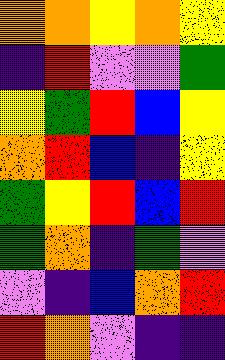[["orange", "orange", "yellow", "orange", "yellow"], ["indigo", "red", "violet", "violet", "green"], ["yellow", "green", "red", "blue", "yellow"], ["orange", "red", "blue", "indigo", "yellow"], ["green", "yellow", "red", "blue", "red"], ["green", "orange", "indigo", "green", "violet"], ["violet", "indigo", "blue", "orange", "red"], ["red", "orange", "violet", "indigo", "indigo"]]